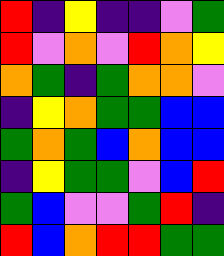[["red", "indigo", "yellow", "indigo", "indigo", "violet", "green"], ["red", "violet", "orange", "violet", "red", "orange", "yellow"], ["orange", "green", "indigo", "green", "orange", "orange", "violet"], ["indigo", "yellow", "orange", "green", "green", "blue", "blue"], ["green", "orange", "green", "blue", "orange", "blue", "blue"], ["indigo", "yellow", "green", "green", "violet", "blue", "red"], ["green", "blue", "violet", "violet", "green", "red", "indigo"], ["red", "blue", "orange", "red", "red", "green", "green"]]